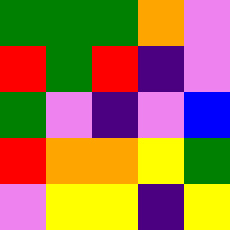[["green", "green", "green", "orange", "violet"], ["red", "green", "red", "indigo", "violet"], ["green", "violet", "indigo", "violet", "blue"], ["red", "orange", "orange", "yellow", "green"], ["violet", "yellow", "yellow", "indigo", "yellow"]]